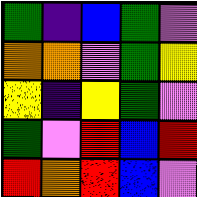[["green", "indigo", "blue", "green", "violet"], ["orange", "orange", "violet", "green", "yellow"], ["yellow", "indigo", "yellow", "green", "violet"], ["green", "violet", "red", "blue", "red"], ["red", "orange", "red", "blue", "violet"]]